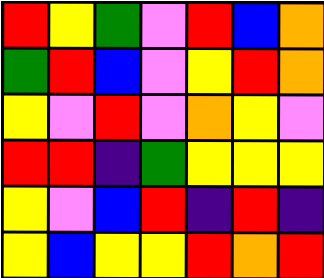[["red", "yellow", "green", "violet", "red", "blue", "orange"], ["green", "red", "blue", "violet", "yellow", "red", "orange"], ["yellow", "violet", "red", "violet", "orange", "yellow", "violet"], ["red", "red", "indigo", "green", "yellow", "yellow", "yellow"], ["yellow", "violet", "blue", "red", "indigo", "red", "indigo"], ["yellow", "blue", "yellow", "yellow", "red", "orange", "red"]]